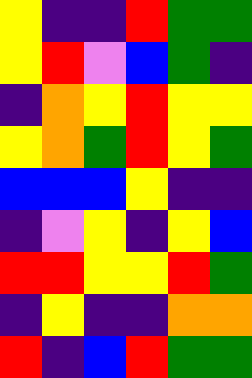[["yellow", "indigo", "indigo", "red", "green", "green"], ["yellow", "red", "violet", "blue", "green", "indigo"], ["indigo", "orange", "yellow", "red", "yellow", "yellow"], ["yellow", "orange", "green", "red", "yellow", "green"], ["blue", "blue", "blue", "yellow", "indigo", "indigo"], ["indigo", "violet", "yellow", "indigo", "yellow", "blue"], ["red", "red", "yellow", "yellow", "red", "green"], ["indigo", "yellow", "indigo", "indigo", "orange", "orange"], ["red", "indigo", "blue", "red", "green", "green"]]